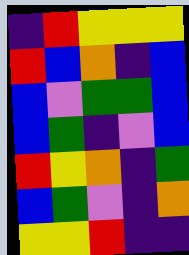[["indigo", "red", "yellow", "yellow", "yellow"], ["red", "blue", "orange", "indigo", "blue"], ["blue", "violet", "green", "green", "blue"], ["blue", "green", "indigo", "violet", "blue"], ["red", "yellow", "orange", "indigo", "green"], ["blue", "green", "violet", "indigo", "orange"], ["yellow", "yellow", "red", "indigo", "indigo"]]